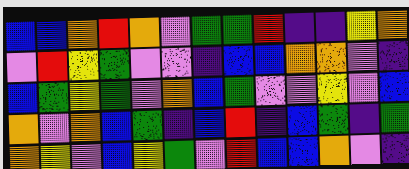[["blue", "blue", "orange", "red", "orange", "violet", "green", "green", "red", "indigo", "indigo", "yellow", "orange"], ["violet", "red", "yellow", "green", "violet", "violet", "indigo", "blue", "blue", "orange", "orange", "violet", "indigo"], ["blue", "green", "yellow", "green", "violet", "orange", "blue", "green", "violet", "violet", "yellow", "violet", "blue"], ["orange", "violet", "orange", "blue", "green", "indigo", "blue", "red", "indigo", "blue", "green", "indigo", "green"], ["orange", "yellow", "violet", "blue", "yellow", "green", "violet", "red", "blue", "blue", "orange", "violet", "indigo"]]